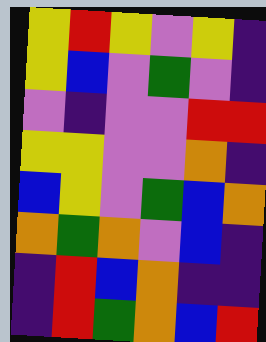[["yellow", "red", "yellow", "violet", "yellow", "indigo"], ["yellow", "blue", "violet", "green", "violet", "indigo"], ["violet", "indigo", "violet", "violet", "red", "red"], ["yellow", "yellow", "violet", "violet", "orange", "indigo"], ["blue", "yellow", "violet", "green", "blue", "orange"], ["orange", "green", "orange", "violet", "blue", "indigo"], ["indigo", "red", "blue", "orange", "indigo", "indigo"], ["indigo", "red", "green", "orange", "blue", "red"]]